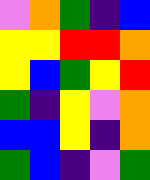[["violet", "orange", "green", "indigo", "blue"], ["yellow", "yellow", "red", "red", "orange"], ["yellow", "blue", "green", "yellow", "red"], ["green", "indigo", "yellow", "violet", "orange"], ["blue", "blue", "yellow", "indigo", "orange"], ["green", "blue", "indigo", "violet", "green"]]